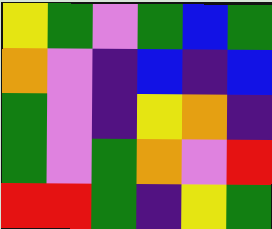[["yellow", "green", "violet", "green", "blue", "green"], ["orange", "violet", "indigo", "blue", "indigo", "blue"], ["green", "violet", "indigo", "yellow", "orange", "indigo"], ["green", "violet", "green", "orange", "violet", "red"], ["red", "red", "green", "indigo", "yellow", "green"]]